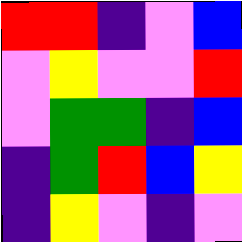[["red", "red", "indigo", "violet", "blue"], ["violet", "yellow", "violet", "violet", "red"], ["violet", "green", "green", "indigo", "blue"], ["indigo", "green", "red", "blue", "yellow"], ["indigo", "yellow", "violet", "indigo", "violet"]]